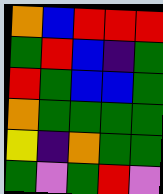[["orange", "blue", "red", "red", "red"], ["green", "red", "blue", "indigo", "green"], ["red", "green", "blue", "blue", "green"], ["orange", "green", "green", "green", "green"], ["yellow", "indigo", "orange", "green", "green"], ["green", "violet", "green", "red", "violet"]]